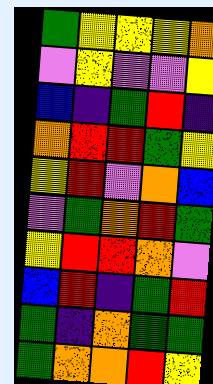[["green", "yellow", "yellow", "yellow", "orange"], ["violet", "yellow", "violet", "violet", "yellow"], ["blue", "indigo", "green", "red", "indigo"], ["orange", "red", "red", "green", "yellow"], ["yellow", "red", "violet", "orange", "blue"], ["violet", "green", "orange", "red", "green"], ["yellow", "red", "red", "orange", "violet"], ["blue", "red", "indigo", "green", "red"], ["green", "indigo", "orange", "green", "green"], ["green", "orange", "orange", "red", "yellow"]]